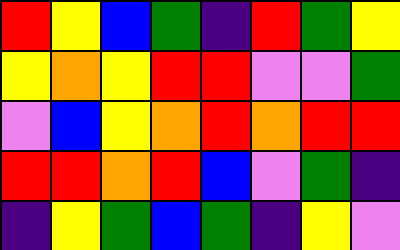[["red", "yellow", "blue", "green", "indigo", "red", "green", "yellow"], ["yellow", "orange", "yellow", "red", "red", "violet", "violet", "green"], ["violet", "blue", "yellow", "orange", "red", "orange", "red", "red"], ["red", "red", "orange", "red", "blue", "violet", "green", "indigo"], ["indigo", "yellow", "green", "blue", "green", "indigo", "yellow", "violet"]]